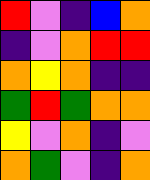[["red", "violet", "indigo", "blue", "orange"], ["indigo", "violet", "orange", "red", "red"], ["orange", "yellow", "orange", "indigo", "indigo"], ["green", "red", "green", "orange", "orange"], ["yellow", "violet", "orange", "indigo", "violet"], ["orange", "green", "violet", "indigo", "orange"]]